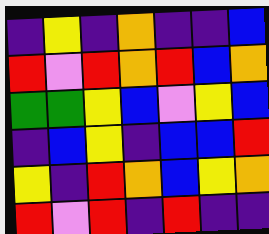[["indigo", "yellow", "indigo", "orange", "indigo", "indigo", "blue"], ["red", "violet", "red", "orange", "red", "blue", "orange"], ["green", "green", "yellow", "blue", "violet", "yellow", "blue"], ["indigo", "blue", "yellow", "indigo", "blue", "blue", "red"], ["yellow", "indigo", "red", "orange", "blue", "yellow", "orange"], ["red", "violet", "red", "indigo", "red", "indigo", "indigo"]]